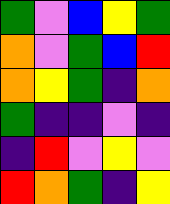[["green", "violet", "blue", "yellow", "green"], ["orange", "violet", "green", "blue", "red"], ["orange", "yellow", "green", "indigo", "orange"], ["green", "indigo", "indigo", "violet", "indigo"], ["indigo", "red", "violet", "yellow", "violet"], ["red", "orange", "green", "indigo", "yellow"]]